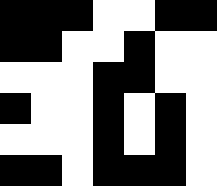[["black", "black", "black", "white", "white", "black", "black"], ["black", "black", "white", "white", "black", "white", "white"], ["white", "white", "white", "black", "black", "white", "white"], ["black", "white", "white", "black", "white", "black", "white"], ["white", "white", "white", "black", "white", "black", "white"], ["black", "black", "white", "black", "black", "black", "white"]]